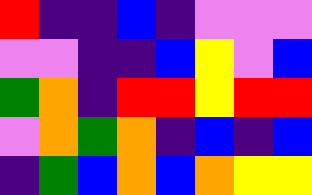[["red", "indigo", "indigo", "blue", "indigo", "violet", "violet", "violet"], ["violet", "violet", "indigo", "indigo", "blue", "yellow", "violet", "blue"], ["green", "orange", "indigo", "red", "red", "yellow", "red", "red"], ["violet", "orange", "green", "orange", "indigo", "blue", "indigo", "blue"], ["indigo", "green", "blue", "orange", "blue", "orange", "yellow", "yellow"]]